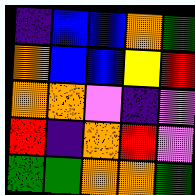[["indigo", "blue", "blue", "orange", "green"], ["orange", "blue", "blue", "yellow", "red"], ["orange", "orange", "violet", "indigo", "violet"], ["red", "indigo", "orange", "red", "violet"], ["green", "green", "orange", "orange", "green"]]